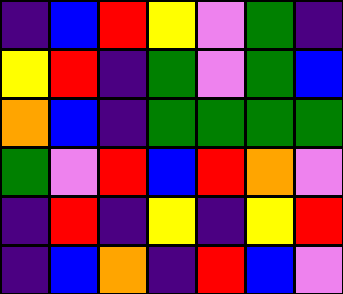[["indigo", "blue", "red", "yellow", "violet", "green", "indigo"], ["yellow", "red", "indigo", "green", "violet", "green", "blue"], ["orange", "blue", "indigo", "green", "green", "green", "green"], ["green", "violet", "red", "blue", "red", "orange", "violet"], ["indigo", "red", "indigo", "yellow", "indigo", "yellow", "red"], ["indigo", "blue", "orange", "indigo", "red", "blue", "violet"]]